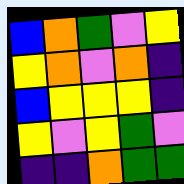[["blue", "orange", "green", "violet", "yellow"], ["yellow", "orange", "violet", "orange", "indigo"], ["blue", "yellow", "yellow", "yellow", "indigo"], ["yellow", "violet", "yellow", "green", "violet"], ["indigo", "indigo", "orange", "green", "green"]]